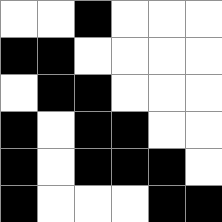[["white", "white", "black", "white", "white", "white"], ["black", "black", "white", "white", "white", "white"], ["white", "black", "black", "white", "white", "white"], ["black", "white", "black", "black", "white", "white"], ["black", "white", "black", "black", "black", "white"], ["black", "white", "white", "white", "black", "black"]]